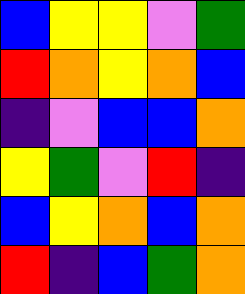[["blue", "yellow", "yellow", "violet", "green"], ["red", "orange", "yellow", "orange", "blue"], ["indigo", "violet", "blue", "blue", "orange"], ["yellow", "green", "violet", "red", "indigo"], ["blue", "yellow", "orange", "blue", "orange"], ["red", "indigo", "blue", "green", "orange"]]